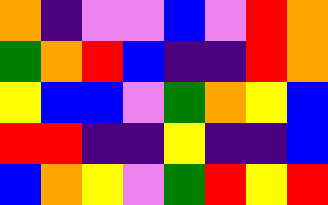[["orange", "indigo", "violet", "violet", "blue", "violet", "red", "orange"], ["green", "orange", "red", "blue", "indigo", "indigo", "red", "orange"], ["yellow", "blue", "blue", "violet", "green", "orange", "yellow", "blue"], ["red", "red", "indigo", "indigo", "yellow", "indigo", "indigo", "blue"], ["blue", "orange", "yellow", "violet", "green", "red", "yellow", "red"]]